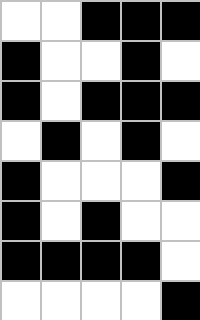[["white", "white", "black", "black", "black"], ["black", "white", "white", "black", "white"], ["black", "white", "black", "black", "black"], ["white", "black", "white", "black", "white"], ["black", "white", "white", "white", "black"], ["black", "white", "black", "white", "white"], ["black", "black", "black", "black", "white"], ["white", "white", "white", "white", "black"]]